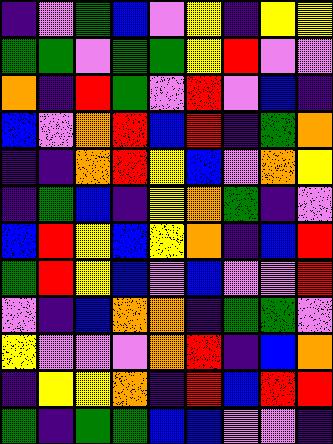[["indigo", "violet", "green", "blue", "violet", "yellow", "indigo", "yellow", "yellow"], ["green", "green", "violet", "green", "green", "yellow", "red", "violet", "violet"], ["orange", "indigo", "red", "green", "violet", "red", "violet", "blue", "indigo"], ["blue", "violet", "orange", "red", "blue", "red", "indigo", "green", "orange"], ["indigo", "indigo", "orange", "red", "yellow", "blue", "violet", "orange", "yellow"], ["indigo", "green", "blue", "indigo", "yellow", "orange", "green", "indigo", "violet"], ["blue", "red", "yellow", "blue", "yellow", "orange", "indigo", "blue", "red"], ["green", "red", "yellow", "blue", "violet", "blue", "violet", "violet", "red"], ["violet", "indigo", "blue", "orange", "orange", "indigo", "green", "green", "violet"], ["yellow", "violet", "violet", "violet", "orange", "red", "indigo", "blue", "orange"], ["indigo", "yellow", "yellow", "orange", "indigo", "red", "blue", "red", "red"], ["green", "indigo", "green", "green", "blue", "blue", "violet", "violet", "indigo"]]